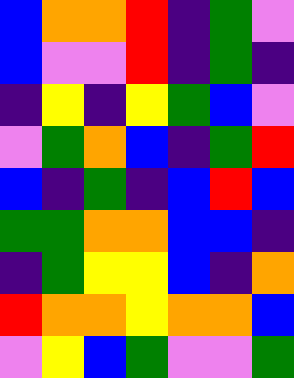[["blue", "orange", "orange", "red", "indigo", "green", "violet"], ["blue", "violet", "violet", "red", "indigo", "green", "indigo"], ["indigo", "yellow", "indigo", "yellow", "green", "blue", "violet"], ["violet", "green", "orange", "blue", "indigo", "green", "red"], ["blue", "indigo", "green", "indigo", "blue", "red", "blue"], ["green", "green", "orange", "orange", "blue", "blue", "indigo"], ["indigo", "green", "yellow", "yellow", "blue", "indigo", "orange"], ["red", "orange", "orange", "yellow", "orange", "orange", "blue"], ["violet", "yellow", "blue", "green", "violet", "violet", "green"]]